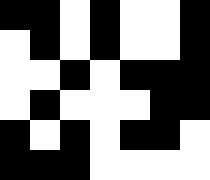[["black", "black", "white", "black", "white", "white", "black"], ["white", "black", "white", "black", "white", "white", "black"], ["white", "white", "black", "white", "black", "black", "black"], ["white", "black", "white", "white", "white", "black", "black"], ["black", "white", "black", "white", "black", "black", "white"], ["black", "black", "black", "white", "white", "white", "white"]]